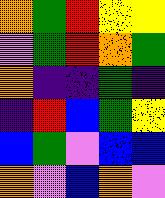[["orange", "green", "red", "yellow", "yellow"], ["violet", "green", "red", "orange", "green"], ["orange", "indigo", "indigo", "green", "indigo"], ["indigo", "red", "blue", "green", "yellow"], ["blue", "green", "violet", "blue", "blue"], ["orange", "violet", "blue", "orange", "violet"]]